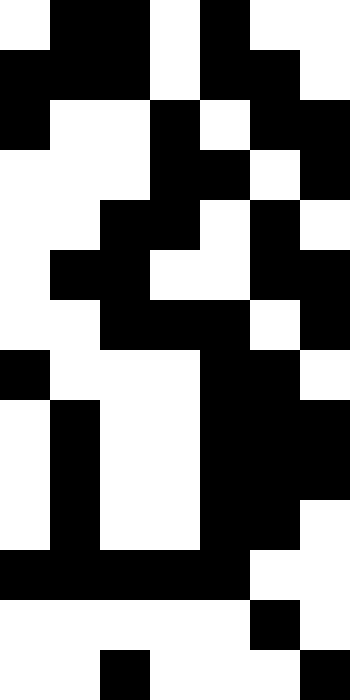[["white", "black", "black", "white", "black", "white", "white"], ["black", "black", "black", "white", "black", "black", "white"], ["black", "white", "white", "black", "white", "black", "black"], ["white", "white", "white", "black", "black", "white", "black"], ["white", "white", "black", "black", "white", "black", "white"], ["white", "black", "black", "white", "white", "black", "black"], ["white", "white", "black", "black", "black", "white", "black"], ["black", "white", "white", "white", "black", "black", "white"], ["white", "black", "white", "white", "black", "black", "black"], ["white", "black", "white", "white", "black", "black", "black"], ["white", "black", "white", "white", "black", "black", "white"], ["black", "black", "black", "black", "black", "white", "white"], ["white", "white", "white", "white", "white", "black", "white"], ["white", "white", "black", "white", "white", "white", "black"]]